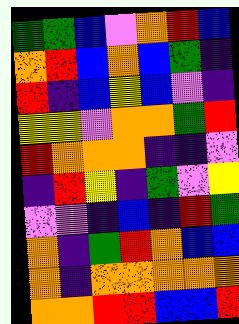[["green", "green", "blue", "violet", "orange", "red", "blue"], ["orange", "red", "blue", "orange", "blue", "green", "indigo"], ["red", "indigo", "blue", "yellow", "blue", "violet", "indigo"], ["yellow", "yellow", "violet", "orange", "orange", "green", "red"], ["red", "orange", "orange", "orange", "indigo", "indigo", "violet"], ["indigo", "red", "yellow", "indigo", "green", "violet", "yellow"], ["violet", "violet", "indigo", "blue", "indigo", "red", "green"], ["orange", "indigo", "green", "red", "orange", "blue", "blue"], ["orange", "indigo", "orange", "orange", "orange", "orange", "orange"], ["orange", "orange", "red", "red", "blue", "blue", "red"]]